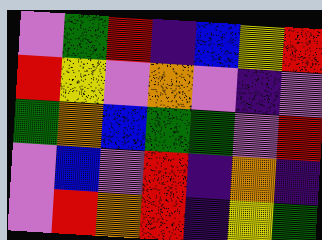[["violet", "green", "red", "indigo", "blue", "yellow", "red"], ["red", "yellow", "violet", "orange", "violet", "indigo", "violet"], ["green", "orange", "blue", "green", "green", "violet", "red"], ["violet", "blue", "violet", "red", "indigo", "orange", "indigo"], ["violet", "red", "orange", "red", "indigo", "yellow", "green"]]